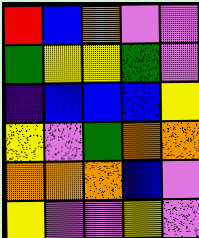[["red", "blue", "orange", "violet", "violet"], ["green", "yellow", "yellow", "green", "violet"], ["indigo", "blue", "blue", "blue", "yellow"], ["yellow", "violet", "green", "orange", "orange"], ["orange", "orange", "orange", "blue", "violet"], ["yellow", "violet", "violet", "yellow", "violet"]]